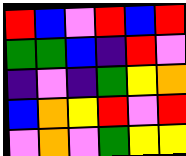[["red", "blue", "violet", "red", "blue", "red"], ["green", "green", "blue", "indigo", "red", "violet"], ["indigo", "violet", "indigo", "green", "yellow", "orange"], ["blue", "orange", "yellow", "red", "violet", "red"], ["violet", "orange", "violet", "green", "yellow", "yellow"]]